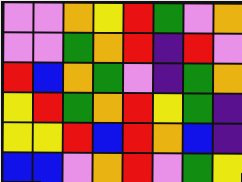[["violet", "violet", "orange", "yellow", "red", "green", "violet", "orange"], ["violet", "violet", "green", "orange", "red", "indigo", "red", "violet"], ["red", "blue", "orange", "green", "violet", "indigo", "green", "orange"], ["yellow", "red", "green", "orange", "red", "yellow", "green", "indigo"], ["yellow", "yellow", "red", "blue", "red", "orange", "blue", "indigo"], ["blue", "blue", "violet", "orange", "red", "violet", "green", "yellow"]]